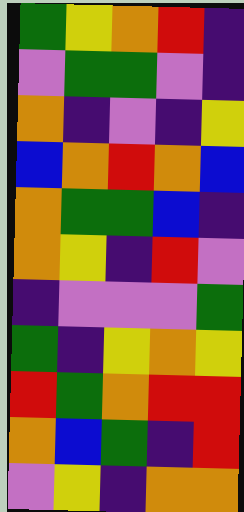[["green", "yellow", "orange", "red", "indigo"], ["violet", "green", "green", "violet", "indigo"], ["orange", "indigo", "violet", "indigo", "yellow"], ["blue", "orange", "red", "orange", "blue"], ["orange", "green", "green", "blue", "indigo"], ["orange", "yellow", "indigo", "red", "violet"], ["indigo", "violet", "violet", "violet", "green"], ["green", "indigo", "yellow", "orange", "yellow"], ["red", "green", "orange", "red", "red"], ["orange", "blue", "green", "indigo", "red"], ["violet", "yellow", "indigo", "orange", "orange"]]